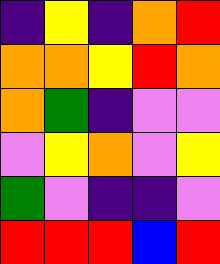[["indigo", "yellow", "indigo", "orange", "red"], ["orange", "orange", "yellow", "red", "orange"], ["orange", "green", "indigo", "violet", "violet"], ["violet", "yellow", "orange", "violet", "yellow"], ["green", "violet", "indigo", "indigo", "violet"], ["red", "red", "red", "blue", "red"]]